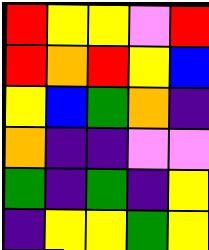[["red", "yellow", "yellow", "violet", "red"], ["red", "orange", "red", "yellow", "blue"], ["yellow", "blue", "green", "orange", "indigo"], ["orange", "indigo", "indigo", "violet", "violet"], ["green", "indigo", "green", "indigo", "yellow"], ["indigo", "yellow", "yellow", "green", "yellow"]]